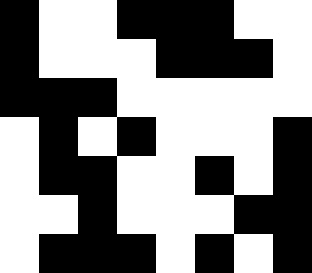[["black", "white", "white", "black", "black", "black", "white", "white"], ["black", "white", "white", "white", "black", "black", "black", "white"], ["black", "black", "black", "white", "white", "white", "white", "white"], ["white", "black", "white", "black", "white", "white", "white", "black"], ["white", "black", "black", "white", "white", "black", "white", "black"], ["white", "white", "black", "white", "white", "white", "black", "black"], ["white", "black", "black", "black", "white", "black", "white", "black"]]